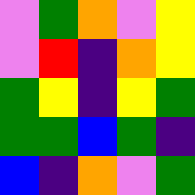[["violet", "green", "orange", "violet", "yellow"], ["violet", "red", "indigo", "orange", "yellow"], ["green", "yellow", "indigo", "yellow", "green"], ["green", "green", "blue", "green", "indigo"], ["blue", "indigo", "orange", "violet", "green"]]